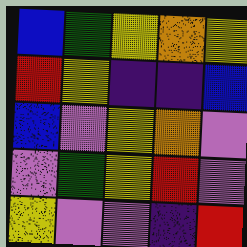[["blue", "green", "yellow", "orange", "yellow"], ["red", "yellow", "indigo", "indigo", "blue"], ["blue", "violet", "yellow", "orange", "violet"], ["violet", "green", "yellow", "red", "violet"], ["yellow", "violet", "violet", "indigo", "red"]]